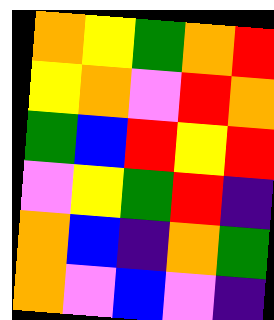[["orange", "yellow", "green", "orange", "red"], ["yellow", "orange", "violet", "red", "orange"], ["green", "blue", "red", "yellow", "red"], ["violet", "yellow", "green", "red", "indigo"], ["orange", "blue", "indigo", "orange", "green"], ["orange", "violet", "blue", "violet", "indigo"]]